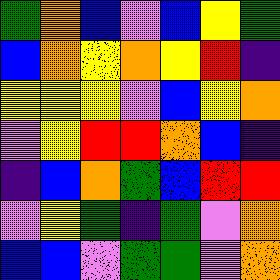[["green", "orange", "blue", "violet", "blue", "yellow", "green"], ["blue", "orange", "yellow", "orange", "yellow", "red", "indigo"], ["yellow", "yellow", "yellow", "violet", "blue", "yellow", "orange"], ["violet", "yellow", "red", "red", "orange", "blue", "indigo"], ["indigo", "blue", "orange", "green", "blue", "red", "red"], ["violet", "yellow", "green", "indigo", "green", "violet", "orange"], ["blue", "blue", "violet", "green", "green", "violet", "orange"]]